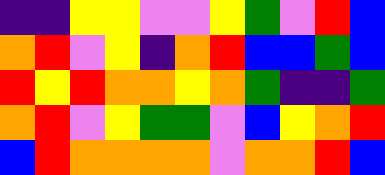[["indigo", "indigo", "yellow", "yellow", "violet", "violet", "yellow", "green", "violet", "red", "blue"], ["orange", "red", "violet", "yellow", "indigo", "orange", "red", "blue", "blue", "green", "blue"], ["red", "yellow", "red", "orange", "orange", "yellow", "orange", "green", "indigo", "indigo", "green"], ["orange", "red", "violet", "yellow", "green", "green", "violet", "blue", "yellow", "orange", "red"], ["blue", "red", "orange", "orange", "orange", "orange", "violet", "orange", "orange", "red", "blue"]]